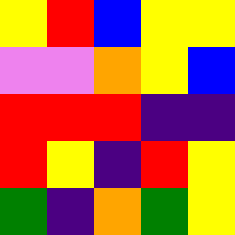[["yellow", "red", "blue", "yellow", "yellow"], ["violet", "violet", "orange", "yellow", "blue"], ["red", "red", "red", "indigo", "indigo"], ["red", "yellow", "indigo", "red", "yellow"], ["green", "indigo", "orange", "green", "yellow"]]